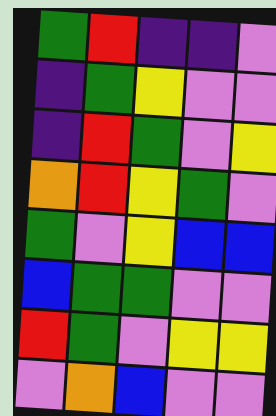[["green", "red", "indigo", "indigo", "violet"], ["indigo", "green", "yellow", "violet", "violet"], ["indigo", "red", "green", "violet", "yellow"], ["orange", "red", "yellow", "green", "violet"], ["green", "violet", "yellow", "blue", "blue"], ["blue", "green", "green", "violet", "violet"], ["red", "green", "violet", "yellow", "yellow"], ["violet", "orange", "blue", "violet", "violet"]]